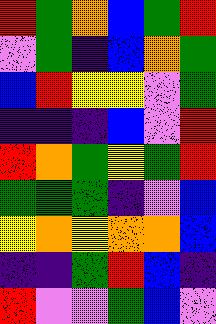[["red", "green", "orange", "blue", "green", "red"], ["violet", "green", "indigo", "blue", "orange", "green"], ["blue", "red", "yellow", "yellow", "violet", "green"], ["indigo", "indigo", "indigo", "blue", "violet", "red"], ["red", "orange", "green", "yellow", "green", "red"], ["green", "green", "green", "indigo", "violet", "blue"], ["yellow", "orange", "yellow", "orange", "orange", "blue"], ["indigo", "indigo", "green", "red", "blue", "indigo"], ["red", "violet", "violet", "green", "blue", "violet"]]